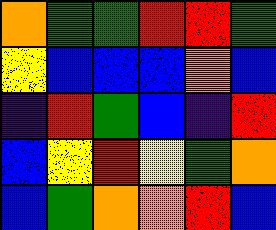[["orange", "green", "green", "red", "red", "green"], ["yellow", "blue", "blue", "blue", "orange", "blue"], ["indigo", "red", "green", "blue", "indigo", "red"], ["blue", "yellow", "red", "yellow", "green", "orange"], ["blue", "green", "orange", "orange", "red", "blue"]]